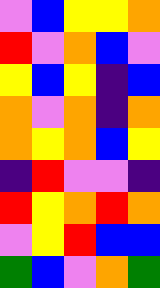[["violet", "blue", "yellow", "yellow", "orange"], ["red", "violet", "orange", "blue", "violet"], ["yellow", "blue", "yellow", "indigo", "blue"], ["orange", "violet", "orange", "indigo", "orange"], ["orange", "yellow", "orange", "blue", "yellow"], ["indigo", "red", "violet", "violet", "indigo"], ["red", "yellow", "orange", "red", "orange"], ["violet", "yellow", "red", "blue", "blue"], ["green", "blue", "violet", "orange", "green"]]